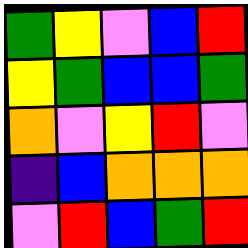[["green", "yellow", "violet", "blue", "red"], ["yellow", "green", "blue", "blue", "green"], ["orange", "violet", "yellow", "red", "violet"], ["indigo", "blue", "orange", "orange", "orange"], ["violet", "red", "blue", "green", "red"]]